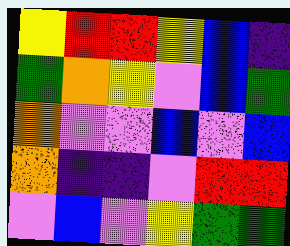[["yellow", "red", "red", "yellow", "blue", "indigo"], ["green", "orange", "yellow", "violet", "blue", "green"], ["orange", "violet", "violet", "blue", "violet", "blue"], ["orange", "indigo", "indigo", "violet", "red", "red"], ["violet", "blue", "violet", "yellow", "green", "green"]]